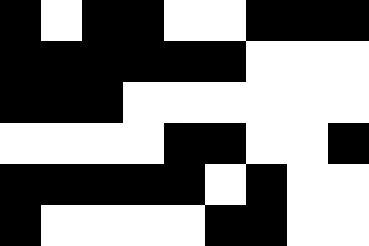[["black", "white", "black", "black", "white", "white", "black", "black", "black"], ["black", "black", "black", "black", "black", "black", "white", "white", "white"], ["black", "black", "black", "white", "white", "white", "white", "white", "white"], ["white", "white", "white", "white", "black", "black", "white", "white", "black"], ["black", "black", "black", "black", "black", "white", "black", "white", "white"], ["black", "white", "white", "white", "white", "black", "black", "white", "white"]]